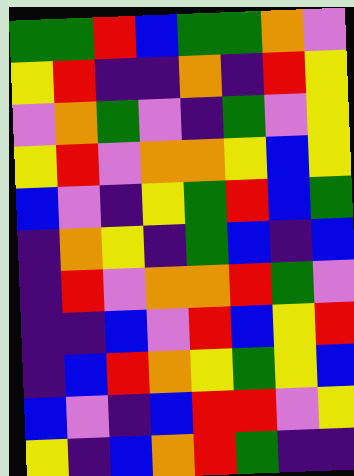[["green", "green", "red", "blue", "green", "green", "orange", "violet"], ["yellow", "red", "indigo", "indigo", "orange", "indigo", "red", "yellow"], ["violet", "orange", "green", "violet", "indigo", "green", "violet", "yellow"], ["yellow", "red", "violet", "orange", "orange", "yellow", "blue", "yellow"], ["blue", "violet", "indigo", "yellow", "green", "red", "blue", "green"], ["indigo", "orange", "yellow", "indigo", "green", "blue", "indigo", "blue"], ["indigo", "red", "violet", "orange", "orange", "red", "green", "violet"], ["indigo", "indigo", "blue", "violet", "red", "blue", "yellow", "red"], ["indigo", "blue", "red", "orange", "yellow", "green", "yellow", "blue"], ["blue", "violet", "indigo", "blue", "red", "red", "violet", "yellow"], ["yellow", "indigo", "blue", "orange", "red", "green", "indigo", "indigo"]]